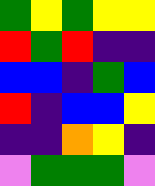[["green", "yellow", "green", "yellow", "yellow"], ["red", "green", "red", "indigo", "indigo"], ["blue", "blue", "indigo", "green", "blue"], ["red", "indigo", "blue", "blue", "yellow"], ["indigo", "indigo", "orange", "yellow", "indigo"], ["violet", "green", "green", "green", "violet"]]